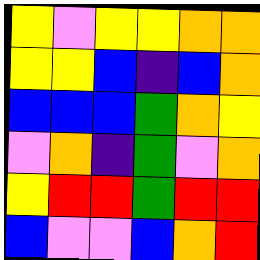[["yellow", "violet", "yellow", "yellow", "orange", "orange"], ["yellow", "yellow", "blue", "indigo", "blue", "orange"], ["blue", "blue", "blue", "green", "orange", "yellow"], ["violet", "orange", "indigo", "green", "violet", "orange"], ["yellow", "red", "red", "green", "red", "red"], ["blue", "violet", "violet", "blue", "orange", "red"]]